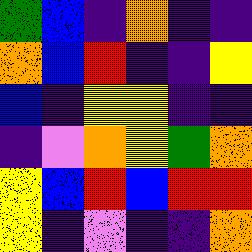[["green", "blue", "indigo", "orange", "indigo", "indigo"], ["orange", "blue", "red", "indigo", "indigo", "yellow"], ["blue", "indigo", "yellow", "yellow", "indigo", "indigo"], ["indigo", "violet", "orange", "yellow", "green", "orange"], ["yellow", "blue", "red", "blue", "red", "red"], ["yellow", "indigo", "violet", "indigo", "indigo", "orange"]]